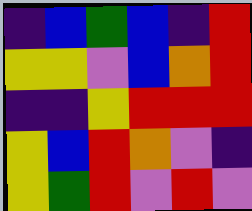[["indigo", "blue", "green", "blue", "indigo", "red"], ["yellow", "yellow", "violet", "blue", "orange", "red"], ["indigo", "indigo", "yellow", "red", "red", "red"], ["yellow", "blue", "red", "orange", "violet", "indigo"], ["yellow", "green", "red", "violet", "red", "violet"]]